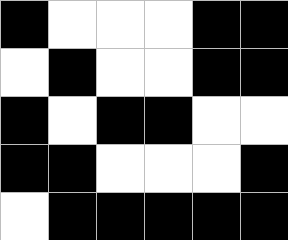[["black", "white", "white", "white", "black", "black"], ["white", "black", "white", "white", "black", "black"], ["black", "white", "black", "black", "white", "white"], ["black", "black", "white", "white", "white", "black"], ["white", "black", "black", "black", "black", "black"]]